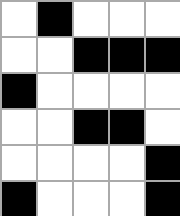[["white", "black", "white", "white", "white"], ["white", "white", "black", "black", "black"], ["black", "white", "white", "white", "white"], ["white", "white", "black", "black", "white"], ["white", "white", "white", "white", "black"], ["black", "white", "white", "white", "black"]]